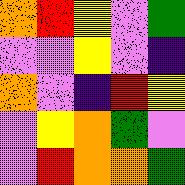[["orange", "red", "yellow", "violet", "green"], ["violet", "violet", "yellow", "violet", "indigo"], ["orange", "violet", "indigo", "red", "yellow"], ["violet", "yellow", "orange", "green", "violet"], ["violet", "red", "orange", "orange", "green"]]